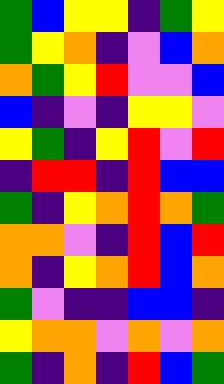[["green", "blue", "yellow", "yellow", "indigo", "green", "yellow"], ["green", "yellow", "orange", "indigo", "violet", "blue", "orange"], ["orange", "green", "yellow", "red", "violet", "violet", "blue"], ["blue", "indigo", "violet", "indigo", "yellow", "yellow", "violet"], ["yellow", "green", "indigo", "yellow", "red", "violet", "red"], ["indigo", "red", "red", "indigo", "red", "blue", "blue"], ["green", "indigo", "yellow", "orange", "red", "orange", "green"], ["orange", "orange", "violet", "indigo", "red", "blue", "red"], ["orange", "indigo", "yellow", "orange", "red", "blue", "orange"], ["green", "violet", "indigo", "indigo", "blue", "blue", "indigo"], ["yellow", "orange", "orange", "violet", "orange", "violet", "orange"], ["green", "indigo", "orange", "indigo", "red", "blue", "green"]]